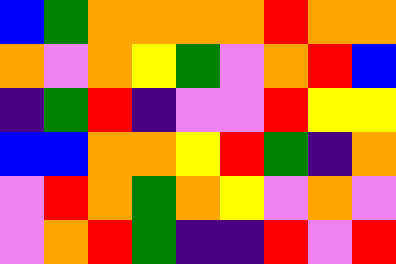[["blue", "green", "orange", "orange", "orange", "orange", "red", "orange", "orange"], ["orange", "violet", "orange", "yellow", "green", "violet", "orange", "red", "blue"], ["indigo", "green", "red", "indigo", "violet", "violet", "red", "yellow", "yellow"], ["blue", "blue", "orange", "orange", "yellow", "red", "green", "indigo", "orange"], ["violet", "red", "orange", "green", "orange", "yellow", "violet", "orange", "violet"], ["violet", "orange", "red", "green", "indigo", "indigo", "red", "violet", "red"]]